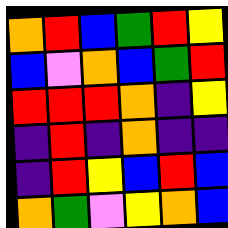[["orange", "red", "blue", "green", "red", "yellow"], ["blue", "violet", "orange", "blue", "green", "red"], ["red", "red", "red", "orange", "indigo", "yellow"], ["indigo", "red", "indigo", "orange", "indigo", "indigo"], ["indigo", "red", "yellow", "blue", "red", "blue"], ["orange", "green", "violet", "yellow", "orange", "blue"]]